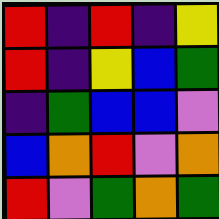[["red", "indigo", "red", "indigo", "yellow"], ["red", "indigo", "yellow", "blue", "green"], ["indigo", "green", "blue", "blue", "violet"], ["blue", "orange", "red", "violet", "orange"], ["red", "violet", "green", "orange", "green"]]